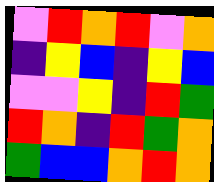[["violet", "red", "orange", "red", "violet", "orange"], ["indigo", "yellow", "blue", "indigo", "yellow", "blue"], ["violet", "violet", "yellow", "indigo", "red", "green"], ["red", "orange", "indigo", "red", "green", "orange"], ["green", "blue", "blue", "orange", "red", "orange"]]